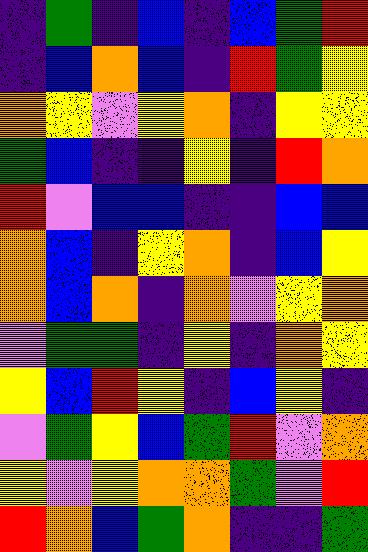[["indigo", "green", "indigo", "blue", "indigo", "blue", "green", "red"], ["indigo", "blue", "orange", "blue", "indigo", "red", "green", "yellow"], ["orange", "yellow", "violet", "yellow", "orange", "indigo", "yellow", "yellow"], ["green", "blue", "indigo", "indigo", "yellow", "indigo", "red", "orange"], ["red", "violet", "blue", "blue", "indigo", "indigo", "blue", "blue"], ["orange", "blue", "indigo", "yellow", "orange", "indigo", "blue", "yellow"], ["orange", "blue", "orange", "indigo", "orange", "violet", "yellow", "orange"], ["violet", "green", "green", "indigo", "yellow", "indigo", "orange", "yellow"], ["yellow", "blue", "red", "yellow", "indigo", "blue", "yellow", "indigo"], ["violet", "green", "yellow", "blue", "green", "red", "violet", "orange"], ["yellow", "violet", "yellow", "orange", "orange", "green", "violet", "red"], ["red", "orange", "blue", "green", "orange", "indigo", "indigo", "green"]]